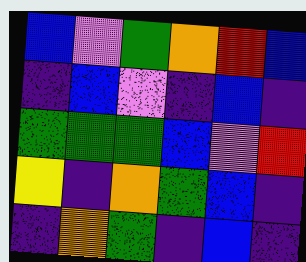[["blue", "violet", "green", "orange", "red", "blue"], ["indigo", "blue", "violet", "indigo", "blue", "indigo"], ["green", "green", "green", "blue", "violet", "red"], ["yellow", "indigo", "orange", "green", "blue", "indigo"], ["indigo", "orange", "green", "indigo", "blue", "indigo"]]